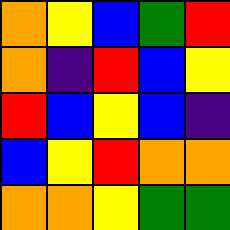[["orange", "yellow", "blue", "green", "red"], ["orange", "indigo", "red", "blue", "yellow"], ["red", "blue", "yellow", "blue", "indigo"], ["blue", "yellow", "red", "orange", "orange"], ["orange", "orange", "yellow", "green", "green"]]